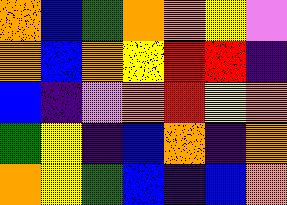[["orange", "blue", "green", "orange", "orange", "yellow", "violet"], ["orange", "blue", "orange", "yellow", "red", "red", "indigo"], ["blue", "indigo", "violet", "orange", "red", "yellow", "orange"], ["green", "yellow", "indigo", "blue", "orange", "indigo", "orange"], ["orange", "yellow", "green", "blue", "indigo", "blue", "orange"]]